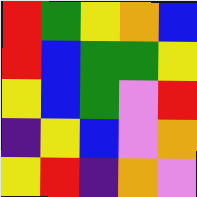[["red", "green", "yellow", "orange", "blue"], ["red", "blue", "green", "green", "yellow"], ["yellow", "blue", "green", "violet", "red"], ["indigo", "yellow", "blue", "violet", "orange"], ["yellow", "red", "indigo", "orange", "violet"]]